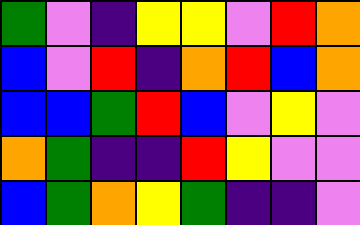[["green", "violet", "indigo", "yellow", "yellow", "violet", "red", "orange"], ["blue", "violet", "red", "indigo", "orange", "red", "blue", "orange"], ["blue", "blue", "green", "red", "blue", "violet", "yellow", "violet"], ["orange", "green", "indigo", "indigo", "red", "yellow", "violet", "violet"], ["blue", "green", "orange", "yellow", "green", "indigo", "indigo", "violet"]]